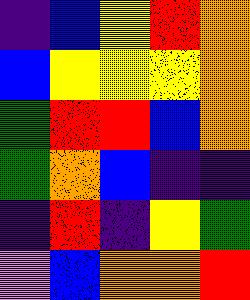[["indigo", "blue", "yellow", "red", "orange"], ["blue", "yellow", "yellow", "yellow", "orange"], ["green", "red", "red", "blue", "orange"], ["green", "orange", "blue", "indigo", "indigo"], ["indigo", "red", "indigo", "yellow", "green"], ["violet", "blue", "orange", "orange", "red"]]